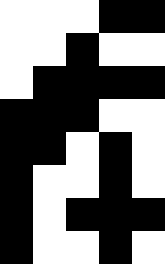[["white", "white", "white", "black", "black"], ["white", "white", "black", "white", "white"], ["white", "black", "black", "black", "black"], ["black", "black", "black", "white", "white"], ["black", "black", "white", "black", "white"], ["black", "white", "white", "black", "white"], ["black", "white", "black", "black", "black"], ["black", "white", "white", "black", "white"]]